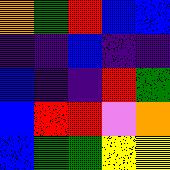[["orange", "green", "red", "blue", "blue"], ["indigo", "indigo", "blue", "indigo", "indigo"], ["blue", "indigo", "indigo", "red", "green"], ["blue", "red", "red", "violet", "orange"], ["blue", "green", "green", "yellow", "yellow"]]